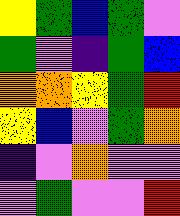[["yellow", "green", "blue", "green", "violet"], ["green", "violet", "indigo", "green", "blue"], ["orange", "orange", "yellow", "green", "red"], ["yellow", "blue", "violet", "green", "orange"], ["indigo", "violet", "orange", "violet", "violet"], ["violet", "green", "violet", "violet", "red"]]